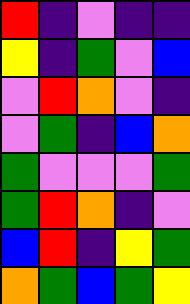[["red", "indigo", "violet", "indigo", "indigo"], ["yellow", "indigo", "green", "violet", "blue"], ["violet", "red", "orange", "violet", "indigo"], ["violet", "green", "indigo", "blue", "orange"], ["green", "violet", "violet", "violet", "green"], ["green", "red", "orange", "indigo", "violet"], ["blue", "red", "indigo", "yellow", "green"], ["orange", "green", "blue", "green", "yellow"]]